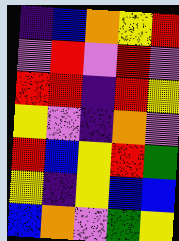[["indigo", "blue", "orange", "yellow", "red"], ["violet", "red", "violet", "red", "violet"], ["red", "red", "indigo", "red", "yellow"], ["yellow", "violet", "indigo", "orange", "violet"], ["red", "blue", "yellow", "red", "green"], ["yellow", "indigo", "yellow", "blue", "blue"], ["blue", "orange", "violet", "green", "yellow"]]